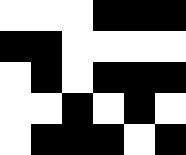[["white", "white", "white", "black", "black", "black"], ["black", "black", "white", "white", "white", "white"], ["white", "black", "white", "black", "black", "black"], ["white", "white", "black", "white", "black", "white"], ["white", "black", "black", "black", "white", "black"]]